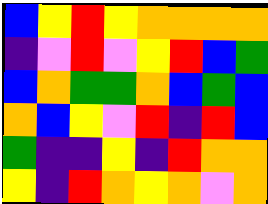[["blue", "yellow", "red", "yellow", "orange", "orange", "orange", "orange"], ["indigo", "violet", "red", "violet", "yellow", "red", "blue", "green"], ["blue", "orange", "green", "green", "orange", "blue", "green", "blue"], ["orange", "blue", "yellow", "violet", "red", "indigo", "red", "blue"], ["green", "indigo", "indigo", "yellow", "indigo", "red", "orange", "orange"], ["yellow", "indigo", "red", "orange", "yellow", "orange", "violet", "orange"]]